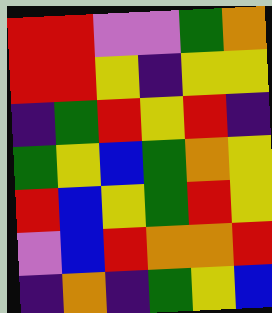[["red", "red", "violet", "violet", "green", "orange"], ["red", "red", "yellow", "indigo", "yellow", "yellow"], ["indigo", "green", "red", "yellow", "red", "indigo"], ["green", "yellow", "blue", "green", "orange", "yellow"], ["red", "blue", "yellow", "green", "red", "yellow"], ["violet", "blue", "red", "orange", "orange", "red"], ["indigo", "orange", "indigo", "green", "yellow", "blue"]]